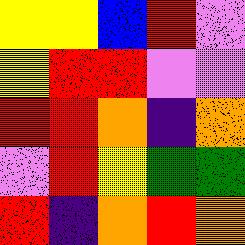[["yellow", "yellow", "blue", "red", "violet"], ["yellow", "red", "red", "violet", "violet"], ["red", "red", "orange", "indigo", "orange"], ["violet", "red", "yellow", "green", "green"], ["red", "indigo", "orange", "red", "orange"]]